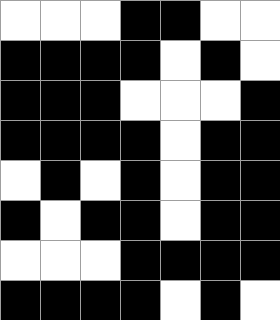[["white", "white", "white", "black", "black", "white", "white"], ["black", "black", "black", "black", "white", "black", "white"], ["black", "black", "black", "white", "white", "white", "black"], ["black", "black", "black", "black", "white", "black", "black"], ["white", "black", "white", "black", "white", "black", "black"], ["black", "white", "black", "black", "white", "black", "black"], ["white", "white", "white", "black", "black", "black", "black"], ["black", "black", "black", "black", "white", "black", "white"]]